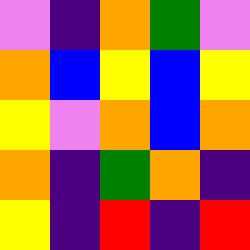[["violet", "indigo", "orange", "green", "violet"], ["orange", "blue", "yellow", "blue", "yellow"], ["yellow", "violet", "orange", "blue", "orange"], ["orange", "indigo", "green", "orange", "indigo"], ["yellow", "indigo", "red", "indigo", "red"]]